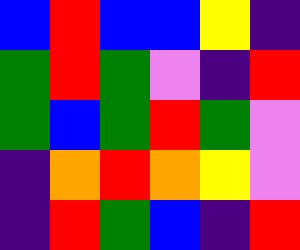[["blue", "red", "blue", "blue", "yellow", "indigo"], ["green", "red", "green", "violet", "indigo", "red"], ["green", "blue", "green", "red", "green", "violet"], ["indigo", "orange", "red", "orange", "yellow", "violet"], ["indigo", "red", "green", "blue", "indigo", "red"]]